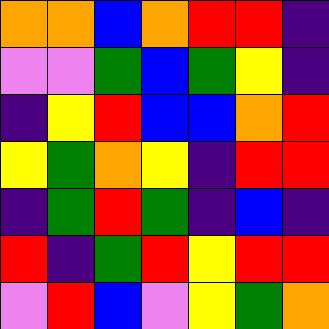[["orange", "orange", "blue", "orange", "red", "red", "indigo"], ["violet", "violet", "green", "blue", "green", "yellow", "indigo"], ["indigo", "yellow", "red", "blue", "blue", "orange", "red"], ["yellow", "green", "orange", "yellow", "indigo", "red", "red"], ["indigo", "green", "red", "green", "indigo", "blue", "indigo"], ["red", "indigo", "green", "red", "yellow", "red", "red"], ["violet", "red", "blue", "violet", "yellow", "green", "orange"]]